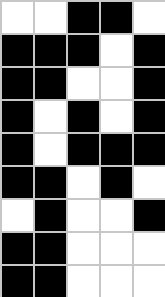[["white", "white", "black", "black", "white"], ["black", "black", "black", "white", "black"], ["black", "black", "white", "white", "black"], ["black", "white", "black", "white", "black"], ["black", "white", "black", "black", "black"], ["black", "black", "white", "black", "white"], ["white", "black", "white", "white", "black"], ["black", "black", "white", "white", "white"], ["black", "black", "white", "white", "white"]]